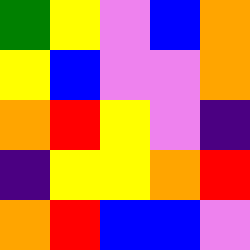[["green", "yellow", "violet", "blue", "orange"], ["yellow", "blue", "violet", "violet", "orange"], ["orange", "red", "yellow", "violet", "indigo"], ["indigo", "yellow", "yellow", "orange", "red"], ["orange", "red", "blue", "blue", "violet"]]